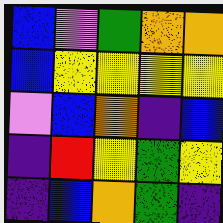[["blue", "violet", "green", "orange", "orange"], ["blue", "yellow", "yellow", "yellow", "yellow"], ["violet", "blue", "orange", "indigo", "blue"], ["indigo", "red", "yellow", "green", "yellow"], ["indigo", "blue", "orange", "green", "indigo"]]